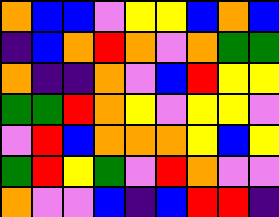[["orange", "blue", "blue", "violet", "yellow", "yellow", "blue", "orange", "blue"], ["indigo", "blue", "orange", "red", "orange", "violet", "orange", "green", "green"], ["orange", "indigo", "indigo", "orange", "violet", "blue", "red", "yellow", "yellow"], ["green", "green", "red", "orange", "yellow", "violet", "yellow", "yellow", "violet"], ["violet", "red", "blue", "orange", "orange", "orange", "yellow", "blue", "yellow"], ["green", "red", "yellow", "green", "violet", "red", "orange", "violet", "violet"], ["orange", "violet", "violet", "blue", "indigo", "blue", "red", "red", "indigo"]]